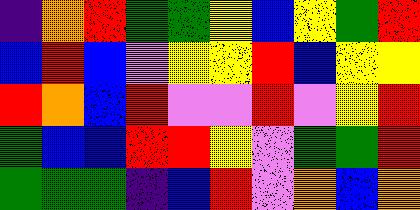[["indigo", "orange", "red", "green", "green", "yellow", "blue", "yellow", "green", "red"], ["blue", "red", "blue", "violet", "yellow", "yellow", "red", "blue", "yellow", "yellow"], ["red", "orange", "blue", "red", "violet", "violet", "red", "violet", "yellow", "red"], ["green", "blue", "blue", "red", "red", "yellow", "violet", "green", "green", "red"], ["green", "green", "green", "indigo", "blue", "red", "violet", "orange", "blue", "orange"]]